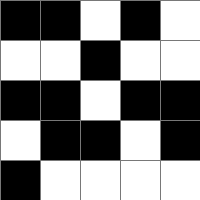[["black", "black", "white", "black", "white"], ["white", "white", "black", "white", "white"], ["black", "black", "white", "black", "black"], ["white", "black", "black", "white", "black"], ["black", "white", "white", "white", "white"]]